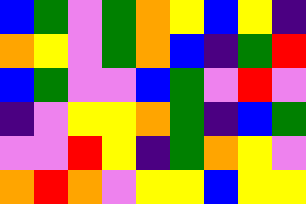[["blue", "green", "violet", "green", "orange", "yellow", "blue", "yellow", "indigo"], ["orange", "yellow", "violet", "green", "orange", "blue", "indigo", "green", "red"], ["blue", "green", "violet", "violet", "blue", "green", "violet", "red", "violet"], ["indigo", "violet", "yellow", "yellow", "orange", "green", "indigo", "blue", "green"], ["violet", "violet", "red", "yellow", "indigo", "green", "orange", "yellow", "violet"], ["orange", "red", "orange", "violet", "yellow", "yellow", "blue", "yellow", "yellow"]]